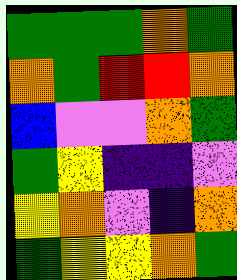[["green", "green", "green", "orange", "green"], ["orange", "green", "red", "red", "orange"], ["blue", "violet", "violet", "orange", "green"], ["green", "yellow", "indigo", "indigo", "violet"], ["yellow", "orange", "violet", "indigo", "orange"], ["green", "yellow", "yellow", "orange", "green"]]